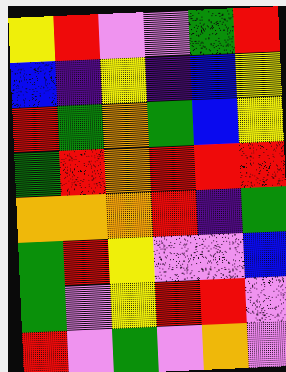[["yellow", "red", "violet", "violet", "green", "red"], ["blue", "indigo", "yellow", "indigo", "blue", "yellow"], ["red", "green", "orange", "green", "blue", "yellow"], ["green", "red", "orange", "red", "red", "red"], ["orange", "orange", "orange", "red", "indigo", "green"], ["green", "red", "yellow", "violet", "violet", "blue"], ["green", "violet", "yellow", "red", "red", "violet"], ["red", "violet", "green", "violet", "orange", "violet"]]